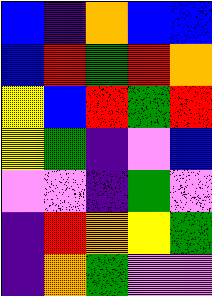[["blue", "indigo", "orange", "blue", "blue"], ["blue", "red", "green", "red", "orange"], ["yellow", "blue", "red", "green", "red"], ["yellow", "green", "indigo", "violet", "blue"], ["violet", "violet", "indigo", "green", "violet"], ["indigo", "red", "orange", "yellow", "green"], ["indigo", "orange", "green", "violet", "violet"]]